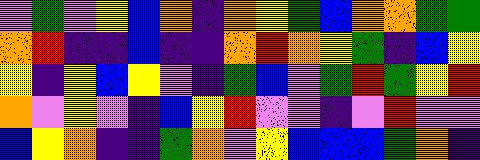[["violet", "green", "violet", "yellow", "blue", "orange", "indigo", "orange", "yellow", "green", "blue", "orange", "orange", "green", "green"], ["orange", "red", "indigo", "indigo", "blue", "indigo", "indigo", "orange", "red", "orange", "yellow", "green", "indigo", "blue", "yellow"], ["yellow", "indigo", "yellow", "blue", "yellow", "violet", "indigo", "green", "blue", "violet", "green", "red", "green", "yellow", "red"], ["orange", "violet", "yellow", "violet", "indigo", "blue", "yellow", "red", "violet", "violet", "indigo", "violet", "red", "violet", "violet"], ["blue", "yellow", "orange", "indigo", "indigo", "green", "orange", "violet", "yellow", "blue", "blue", "blue", "green", "orange", "indigo"]]